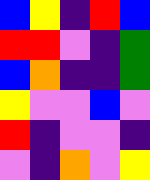[["blue", "yellow", "indigo", "red", "blue"], ["red", "red", "violet", "indigo", "green"], ["blue", "orange", "indigo", "indigo", "green"], ["yellow", "violet", "violet", "blue", "violet"], ["red", "indigo", "violet", "violet", "indigo"], ["violet", "indigo", "orange", "violet", "yellow"]]